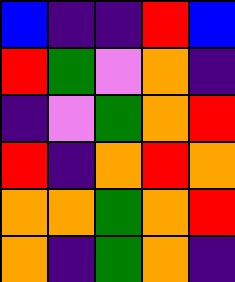[["blue", "indigo", "indigo", "red", "blue"], ["red", "green", "violet", "orange", "indigo"], ["indigo", "violet", "green", "orange", "red"], ["red", "indigo", "orange", "red", "orange"], ["orange", "orange", "green", "orange", "red"], ["orange", "indigo", "green", "orange", "indigo"]]